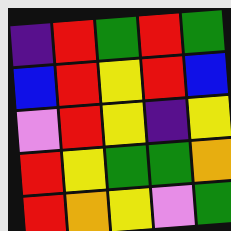[["indigo", "red", "green", "red", "green"], ["blue", "red", "yellow", "red", "blue"], ["violet", "red", "yellow", "indigo", "yellow"], ["red", "yellow", "green", "green", "orange"], ["red", "orange", "yellow", "violet", "green"]]